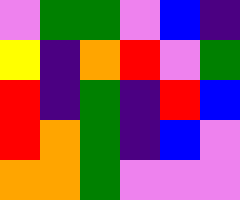[["violet", "green", "green", "violet", "blue", "indigo"], ["yellow", "indigo", "orange", "red", "violet", "green"], ["red", "indigo", "green", "indigo", "red", "blue"], ["red", "orange", "green", "indigo", "blue", "violet"], ["orange", "orange", "green", "violet", "violet", "violet"]]